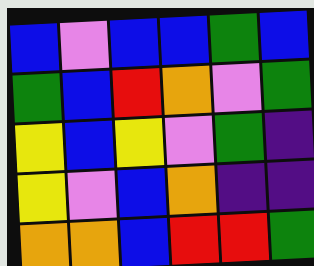[["blue", "violet", "blue", "blue", "green", "blue"], ["green", "blue", "red", "orange", "violet", "green"], ["yellow", "blue", "yellow", "violet", "green", "indigo"], ["yellow", "violet", "blue", "orange", "indigo", "indigo"], ["orange", "orange", "blue", "red", "red", "green"]]